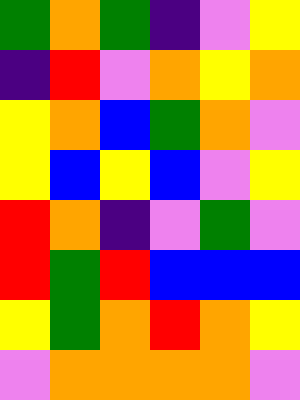[["green", "orange", "green", "indigo", "violet", "yellow"], ["indigo", "red", "violet", "orange", "yellow", "orange"], ["yellow", "orange", "blue", "green", "orange", "violet"], ["yellow", "blue", "yellow", "blue", "violet", "yellow"], ["red", "orange", "indigo", "violet", "green", "violet"], ["red", "green", "red", "blue", "blue", "blue"], ["yellow", "green", "orange", "red", "orange", "yellow"], ["violet", "orange", "orange", "orange", "orange", "violet"]]